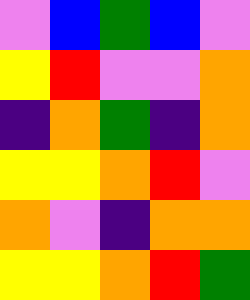[["violet", "blue", "green", "blue", "violet"], ["yellow", "red", "violet", "violet", "orange"], ["indigo", "orange", "green", "indigo", "orange"], ["yellow", "yellow", "orange", "red", "violet"], ["orange", "violet", "indigo", "orange", "orange"], ["yellow", "yellow", "orange", "red", "green"]]